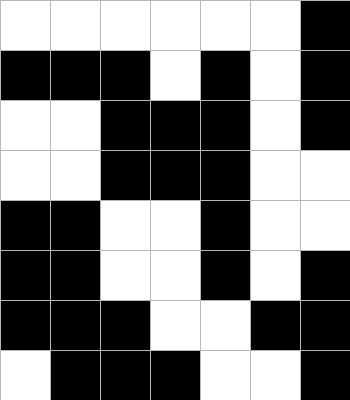[["white", "white", "white", "white", "white", "white", "black"], ["black", "black", "black", "white", "black", "white", "black"], ["white", "white", "black", "black", "black", "white", "black"], ["white", "white", "black", "black", "black", "white", "white"], ["black", "black", "white", "white", "black", "white", "white"], ["black", "black", "white", "white", "black", "white", "black"], ["black", "black", "black", "white", "white", "black", "black"], ["white", "black", "black", "black", "white", "white", "black"]]